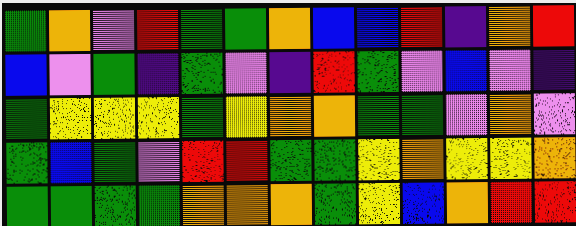[["green", "orange", "violet", "red", "green", "green", "orange", "blue", "blue", "red", "indigo", "orange", "red"], ["blue", "violet", "green", "indigo", "green", "violet", "indigo", "red", "green", "violet", "blue", "violet", "indigo"], ["green", "yellow", "yellow", "yellow", "green", "yellow", "orange", "orange", "green", "green", "violet", "orange", "violet"], ["green", "blue", "green", "violet", "red", "red", "green", "green", "yellow", "orange", "yellow", "yellow", "orange"], ["green", "green", "green", "green", "orange", "orange", "orange", "green", "yellow", "blue", "orange", "red", "red"]]